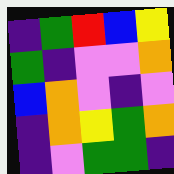[["indigo", "green", "red", "blue", "yellow"], ["green", "indigo", "violet", "violet", "orange"], ["blue", "orange", "violet", "indigo", "violet"], ["indigo", "orange", "yellow", "green", "orange"], ["indigo", "violet", "green", "green", "indigo"]]